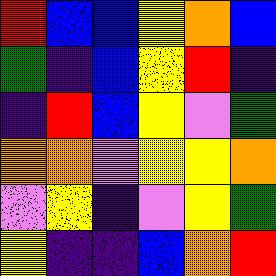[["red", "blue", "blue", "yellow", "orange", "blue"], ["green", "indigo", "blue", "yellow", "red", "indigo"], ["indigo", "red", "blue", "yellow", "violet", "green"], ["orange", "orange", "violet", "yellow", "yellow", "orange"], ["violet", "yellow", "indigo", "violet", "yellow", "green"], ["yellow", "indigo", "indigo", "blue", "orange", "red"]]